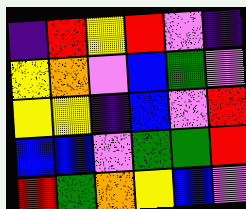[["indigo", "red", "yellow", "red", "violet", "indigo"], ["yellow", "orange", "violet", "blue", "green", "violet"], ["yellow", "yellow", "indigo", "blue", "violet", "red"], ["blue", "blue", "violet", "green", "green", "red"], ["red", "green", "orange", "yellow", "blue", "violet"]]